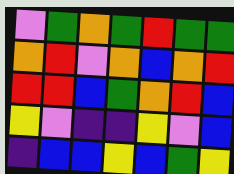[["violet", "green", "orange", "green", "red", "green", "green"], ["orange", "red", "violet", "orange", "blue", "orange", "red"], ["red", "red", "blue", "green", "orange", "red", "blue"], ["yellow", "violet", "indigo", "indigo", "yellow", "violet", "blue"], ["indigo", "blue", "blue", "yellow", "blue", "green", "yellow"]]